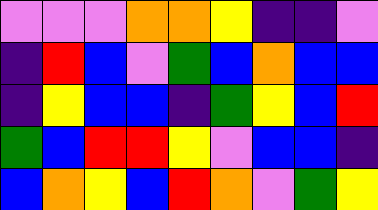[["violet", "violet", "violet", "orange", "orange", "yellow", "indigo", "indigo", "violet"], ["indigo", "red", "blue", "violet", "green", "blue", "orange", "blue", "blue"], ["indigo", "yellow", "blue", "blue", "indigo", "green", "yellow", "blue", "red"], ["green", "blue", "red", "red", "yellow", "violet", "blue", "blue", "indigo"], ["blue", "orange", "yellow", "blue", "red", "orange", "violet", "green", "yellow"]]